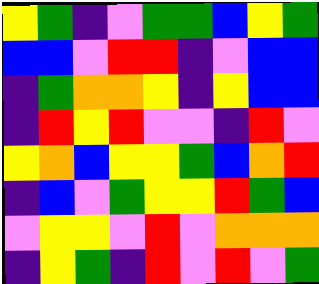[["yellow", "green", "indigo", "violet", "green", "green", "blue", "yellow", "green"], ["blue", "blue", "violet", "red", "red", "indigo", "violet", "blue", "blue"], ["indigo", "green", "orange", "orange", "yellow", "indigo", "yellow", "blue", "blue"], ["indigo", "red", "yellow", "red", "violet", "violet", "indigo", "red", "violet"], ["yellow", "orange", "blue", "yellow", "yellow", "green", "blue", "orange", "red"], ["indigo", "blue", "violet", "green", "yellow", "yellow", "red", "green", "blue"], ["violet", "yellow", "yellow", "violet", "red", "violet", "orange", "orange", "orange"], ["indigo", "yellow", "green", "indigo", "red", "violet", "red", "violet", "green"]]